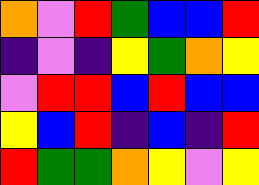[["orange", "violet", "red", "green", "blue", "blue", "red"], ["indigo", "violet", "indigo", "yellow", "green", "orange", "yellow"], ["violet", "red", "red", "blue", "red", "blue", "blue"], ["yellow", "blue", "red", "indigo", "blue", "indigo", "red"], ["red", "green", "green", "orange", "yellow", "violet", "yellow"]]